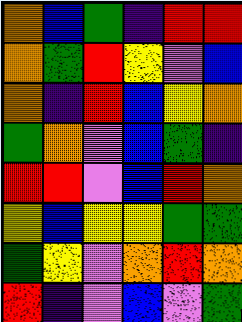[["orange", "blue", "green", "indigo", "red", "red"], ["orange", "green", "red", "yellow", "violet", "blue"], ["orange", "indigo", "red", "blue", "yellow", "orange"], ["green", "orange", "violet", "blue", "green", "indigo"], ["red", "red", "violet", "blue", "red", "orange"], ["yellow", "blue", "yellow", "yellow", "green", "green"], ["green", "yellow", "violet", "orange", "red", "orange"], ["red", "indigo", "violet", "blue", "violet", "green"]]